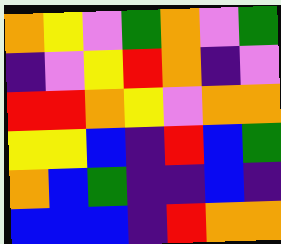[["orange", "yellow", "violet", "green", "orange", "violet", "green"], ["indigo", "violet", "yellow", "red", "orange", "indigo", "violet"], ["red", "red", "orange", "yellow", "violet", "orange", "orange"], ["yellow", "yellow", "blue", "indigo", "red", "blue", "green"], ["orange", "blue", "green", "indigo", "indigo", "blue", "indigo"], ["blue", "blue", "blue", "indigo", "red", "orange", "orange"]]